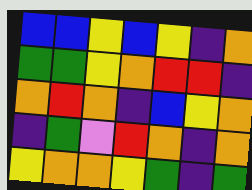[["blue", "blue", "yellow", "blue", "yellow", "indigo", "orange"], ["green", "green", "yellow", "orange", "red", "red", "indigo"], ["orange", "red", "orange", "indigo", "blue", "yellow", "orange"], ["indigo", "green", "violet", "red", "orange", "indigo", "orange"], ["yellow", "orange", "orange", "yellow", "green", "indigo", "green"]]